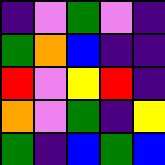[["indigo", "violet", "green", "violet", "indigo"], ["green", "orange", "blue", "indigo", "indigo"], ["red", "violet", "yellow", "red", "indigo"], ["orange", "violet", "green", "indigo", "yellow"], ["green", "indigo", "blue", "green", "blue"]]